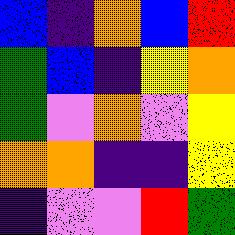[["blue", "indigo", "orange", "blue", "red"], ["green", "blue", "indigo", "yellow", "orange"], ["green", "violet", "orange", "violet", "yellow"], ["orange", "orange", "indigo", "indigo", "yellow"], ["indigo", "violet", "violet", "red", "green"]]